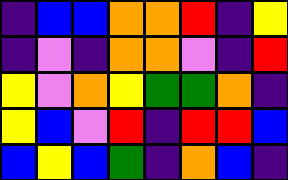[["indigo", "blue", "blue", "orange", "orange", "red", "indigo", "yellow"], ["indigo", "violet", "indigo", "orange", "orange", "violet", "indigo", "red"], ["yellow", "violet", "orange", "yellow", "green", "green", "orange", "indigo"], ["yellow", "blue", "violet", "red", "indigo", "red", "red", "blue"], ["blue", "yellow", "blue", "green", "indigo", "orange", "blue", "indigo"]]